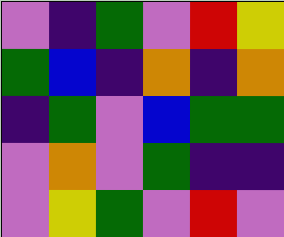[["violet", "indigo", "green", "violet", "red", "yellow"], ["green", "blue", "indigo", "orange", "indigo", "orange"], ["indigo", "green", "violet", "blue", "green", "green"], ["violet", "orange", "violet", "green", "indigo", "indigo"], ["violet", "yellow", "green", "violet", "red", "violet"]]